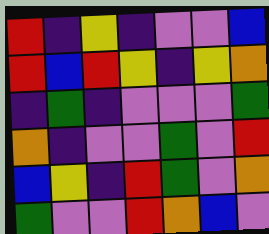[["red", "indigo", "yellow", "indigo", "violet", "violet", "blue"], ["red", "blue", "red", "yellow", "indigo", "yellow", "orange"], ["indigo", "green", "indigo", "violet", "violet", "violet", "green"], ["orange", "indigo", "violet", "violet", "green", "violet", "red"], ["blue", "yellow", "indigo", "red", "green", "violet", "orange"], ["green", "violet", "violet", "red", "orange", "blue", "violet"]]